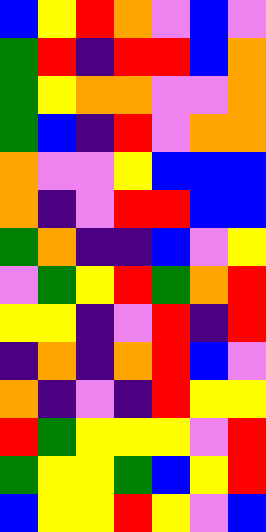[["blue", "yellow", "red", "orange", "violet", "blue", "violet"], ["green", "red", "indigo", "red", "red", "blue", "orange"], ["green", "yellow", "orange", "orange", "violet", "violet", "orange"], ["green", "blue", "indigo", "red", "violet", "orange", "orange"], ["orange", "violet", "violet", "yellow", "blue", "blue", "blue"], ["orange", "indigo", "violet", "red", "red", "blue", "blue"], ["green", "orange", "indigo", "indigo", "blue", "violet", "yellow"], ["violet", "green", "yellow", "red", "green", "orange", "red"], ["yellow", "yellow", "indigo", "violet", "red", "indigo", "red"], ["indigo", "orange", "indigo", "orange", "red", "blue", "violet"], ["orange", "indigo", "violet", "indigo", "red", "yellow", "yellow"], ["red", "green", "yellow", "yellow", "yellow", "violet", "red"], ["green", "yellow", "yellow", "green", "blue", "yellow", "red"], ["blue", "yellow", "yellow", "red", "yellow", "violet", "blue"]]